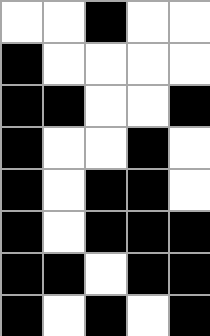[["white", "white", "black", "white", "white"], ["black", "white", "white", "white", "white"], ["black", "black", "white", "white", "black"], ["black", "white", "white", "black", "white"], ["black", "white", "black", "black", "white"], ["black", "white", "black", "black", "black"], ["black", "black", "white", "black", "black"], ["black", "white", "black", "white", "black"]]